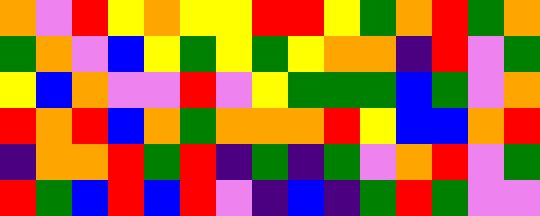[["orange", "violet", "red", "yellow", "orange", "yellow", "yellow", "red", "red", "yellow", "green", "orange", "red", "green", "orange"], ["green", "orange", "violet", "blue", "yellow", "green", "yellow", "green", "yellow", "orange", "orange", "indigo", "red", "violet", "green"], ["yellow", "blue", "orange", "violet", "violet", "red", "violet", "yellow", "green", "green", "green", "blue", "green", "violet", "orange"], ["red", "orange", "red", "blue", "orange", "green", "orange", "orange", "orange", "red", "yellow", "blue", "blue", "orange", "red"], ["indigo", "orange", "orange", "red", "green", "red", "indigo", "green", "indigo", "green", "violet", "orange", "red", "violet", "green"], ["red", "green", "blue", "red", "blue", "red", "violet", "indigo", "blue", "indigo", "green", "red", "green", "violet", "violet"]]